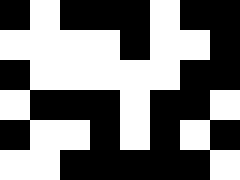[["black", "white", "black", "black", "black", "white", "black", "black"], ["white", "white", "white", "white", "black", "white", "white", "black"], ["black", "white", "white", "white", "white", "white", "black", "black"], ["white", "black", "black", "black", "white", "black", "black", "white"], ["black", "white", "white", "black", "white", "black", "white", "black"], ["white", "white", "black", "black", "black", "black", "black", "white"]]